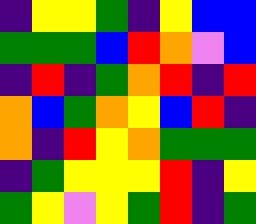[["indigo", "yellow", "yellow", "green", "indigo", "yellow", "blue", "blue"], ["green", "green", "green", "blue", "red", "orange", "violet", "blue"], ["indigo", "red", "indigo", "green", "orange", "red", "indigo", "red"], ["orange", "blue", "green", "orange", "yellow", "blue", "red", "indigo"], ["orange", "indigo", "red", "yellow", "orange", "green", "green", "green"], ["indigo", "green", "yellow", "yellow", "yellow", "red", "indigo", "yellow"], ["green", "yellow", "violet", "yellow", "green", "red", "indigo", "green"]]